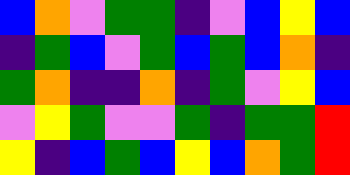[["blue", "orange", "violet", "green", "green", "indigo", "violet", "blue", "yellow", "blue"], ["indigo", "green", "blue", "violet", "green", "blue", "green", "blue", "orange", "indigo"], ["green", "orange", "indigo", "indigo", "orange", "indigo", "green", "violet", "yellow", "blue"], ["violet", "yellow", "green", "violet", "violet", "green", "indigo", "green", "green", "red"], ["yellow", "indigo", "blue", "green", "blue", "yellow", "blue", "orange", "green", "red"]]